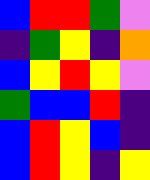[["blue", "red", "red", "green", "violet"], ["indigo", "green", "yellow", "indigo", "orange"], ["blue", "yellow", "red", "yellow", "violet"], ["green", "blue", "blue", "red", "indigo"], ["blue", "red", "yellow", "blue", "indigo"], ["blue", "red", "yellow", "indigo", "yellow"]]